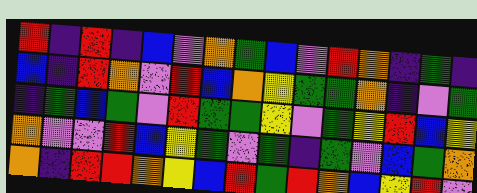[["red", "indigo", "red", "indigo", "blue", "violet", "orange", "green", "blue", "violet", "red", "orange", "indigo", "green", "indigo"], ["blue", "indigo", "red", "orange", "violet", "red", "blue", "orange", "yellow", "green", "green", "orange", "indigo", "violet", "green"], ["indigo", "green", "blue", "green", "violet", "red", "green", "green", "yellow", "violet", "green", "yellow", "red", "blue", "yellow"], ["orange", "violet", "violet", "red", "blue", "yellow", "green", "violet", "green", "indigo", "green", "violet", "blue", "green", "orange"], ["orange", "indigo", "red", "red", "orange", "yellow", "blue", "red", "green", "red", "orange", "blue", "yellow", "red", "violet"]]